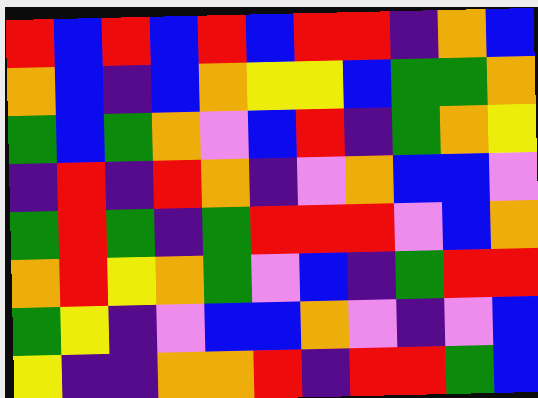[["red", "blue", "red", "blue", "red", "blue", "red", "red", "indigo", "orange", "blue"], ["orange", "blue", "indigo", "blue", "orange", "yellow", "yellow", "blue", "green", "green", "orange"], ["green", "blue", "green", "orange", "violet", "blue", "red", "indigo", "green", "orange", "yellow"], ["indigo", "red", "indigo", "red", "orange", "indigo", "violet", "orange", "blue", "blue", "violet"], ["green", "red", "green", "indigo", "green", "red", "red", "red", "violet", "blue", "orange"], ["orange", "red", "yellow", "orange", "green", "violet", "blue", "indigo", "green", "red", "red"], ["green", "yellow", "indigo", "violet", "blue", "blue", "orange", "violet", "indigo", "violet", "blue"], ["yellow", "indigo", "indigo", "orange", "orange", "red", "indigo", "red", "red", "green", "blue"]]